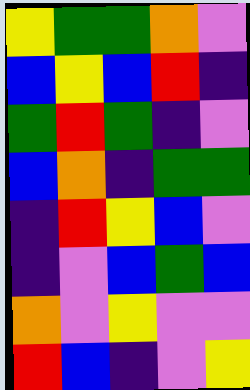[["yellow", "green", "green", "orange", "violet"], ["blue", "yellow", "blue", "red", "indigo"], ["green", "red", "green", "indigo", "violet"], ["blue", "orange", "indigo", "green", "green"], ["indigo", "red", "yellow", "blue", "violet"], ["indigo", "violet", "blue", "green", "blue"], ["orange", "violet", "yellow", "violet", "violet"], ["red", "blue", "indigo", "violet", "yellow"]]